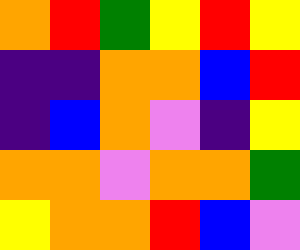[["orange", "red", "green", "yellow", "red", "yellow"], ["indigo", "indigo", "orange", "orange", "blue", "red"], ["indigo", "blue", "orange", "violet", "indigo", "yellow"], ["orange", "orange", "violet", "orange", "orange", "green"], ["yellow", "orange", "orange", "red", "blue", "violet"]]